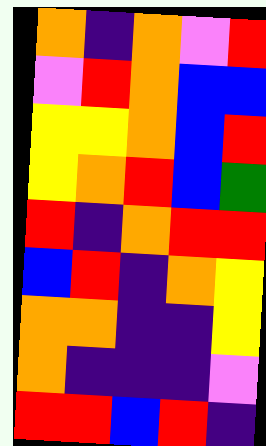[["orange", "indigo", "orange", "violet", "red"], ["violet", "red", "orange", "blue", "blue"], ["yellow", "yellow", "orange", "blue", "red"], ["yellow", "orange", "red", "blue", "green"], ["red", "indigo", "orange", "red", "red"], ["blue", "red", "indigo", "orange", "yellow"], ["orange", "orange", "indigo", "indigo", "yellow"], ["orange", "indigo", "indigo", "indigo", "violet"], ["red", "red", "blue", "red", "indigo"]]